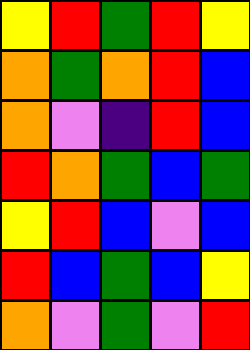[["yellow", "red", "green", "red", "yellow"], ["orange", "green", "orange", "red", "blue"], ["orange", "violet", "indigo", "red", "blue"], ["red", "orange", "green", "blue", "green"], ["yellow", "red", "blue", "violet", "blue"], ["red", "blue", "green", "blue", "yellow"], ["orange", "violet", "green", "violet", "red"]]